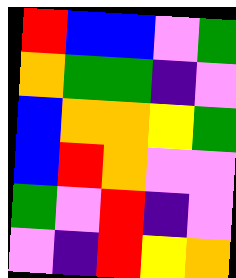[["red", "blue", "blue", "violet", "green"], ["orange", "green", "green", "indigo", "violet"], ["blue", "orange", "orange", "yellow", "green"], ["blue", "red", "orange", "violet", "violet"], ["green", "violet", "red", "indigo", "violet"], ["violet", "indigo", "red", "yellow", "orange"]]